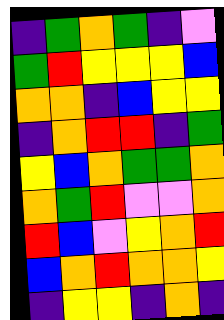[["indigo", "green", "orange", "green", "indigo", "violet"], ["green", "red", "yellow", "yellow", "yellow", "blue"], ["orange", "orange", "indigo", "blue", "yellow", "yellow"], ["indigo", "orange", "red", "red", "indigo", "green"], ["yellow", "blue", "orange", "green", "green", "orange"], ["orange", "green", "red", "violet", "violet", "orange"], ["red", "blue", "violet", "yellow", "orange", "red"], ["blue", "orange", "red", "orange", "orange", "yellow"], ["indigo", "yellow", "yellow", "indigo", "orange", "indigo"]]